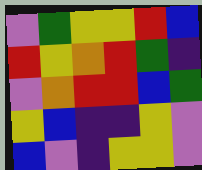[["violet", "green", "yellow", "yellow", "red", "blue"], ["red", "yellow", "orange", "red", "green", "indigo"], ["violet", "orange", "red", "red", "blue", "green"], ["yellow", "blue", "indigo", "indigo", "yellow", "violet"], ["blue", "violet", "indigo", "yellow", "yellow", "violet"]]